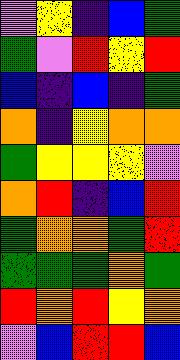[["violet", "yellow", "indigo", "blue", "green"], ["green", "violet", "red", "yellow", "red"], ["blue", "indigo", "blue", "indigo", "green"], ["orange", "indigo", "yellow", "orange", "orange"], ["green", "yellow", "yellow", "yellow", "violet"], ["orange", "red", "indigo", "blue", "red"], ["green", "orange", "orange", "green", "red"], ["green", "green", "green", "orange", "green"], ["red", "orange", "red", "yellow", "orange"], ["violet", "blue", "red", "red", "blue"]]